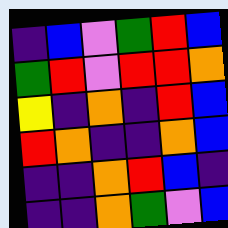[["indigo", "blue", "violet", "green", "red", "blue"], ["green", "red", "violet", "red", "red", "orange"], ["yellow", "indigo", "orange", "indigo", "red", "blue"], ["red", "orange", "indigo", "indigo", "orange", "blue"], ["indigo", "indigo", "orange", "red", "blue", "indigo"], ["indigo", "indigo", "orange", "green", "violet", "blue"]]